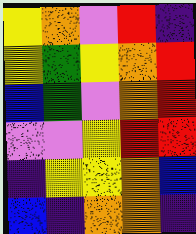[["yellow", "orange", "violet", "red", "indigo"], ["yellow", "green", "yellow", "orange", "red"], ["blue", "green", "violet", "orange", "red"], ["violet", "violet", "yellow", "red", "red"], ["indigo", "yellow", "yellow", "orange", "blue"], ["blue", "indigo", "orange", "orange", "indigo"]]